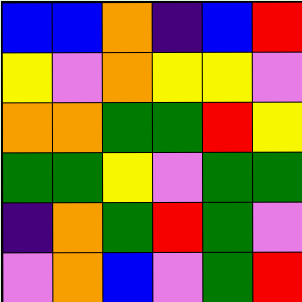[["blue", "blue", "orange", "indigo", "blue", "red"], ["yellow", "violet", "orange", "yellow", "yellow", "violet"], ["orange", "orange", "green", "green", "red", "yellow"], ["green", "green", "yellow", "violet", "green", "green"], ["indigo", "orange", "green", "red", "green", "violet"], ["violet", "orange", "blue", "violet", "green", "red"]]